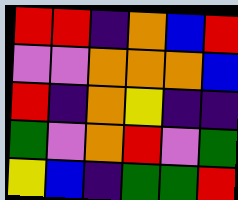[["red", "red", "indigo", "orange", "blue", "red"], ["violet", "violet", "orange", "orange", "orange", "blue"], ["red", "indigo", "orange", "yellow", "indigo", "indigo"], ["green", "violet", "orange", "red", "violet", "green"], ["yellow", "blue", "indigo", "green", "green", "red"]]